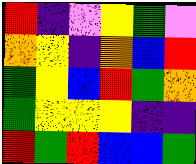[["red", "indigo", "violet", "yellow", "green", "violet"], ["orange", "yellow", "indigo", "orange", "blue", "red"], ["green", "yellow", "blue", "red", "green", "orange"], ["green", "yellow", "yellow", "yellow", "indigo", "indigo"], ["red", "green", "red", "blue", "blue", "green"]]